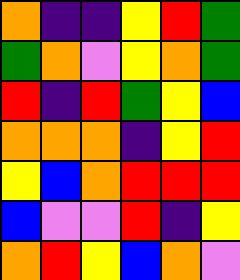[["orange", "indigo", "indigo", "yellow", "red", "green"], ["green", "orange", "violet", "yellow", "orange", "green"], ["red", "indigo", "red", "green", "yellow", "blue"], ["orange", "orange", "orange", "indigo", "yellow", "red"], ["yellow", "blue", "orange", "red", "red", "red"], ["blue", "violet", "violet", "red", "indigo", "yellow"], ["orange", "red", "yellow", "blue", "orange", "violet"]]